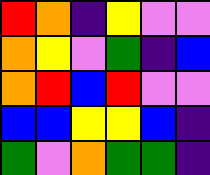[["red", "orange", "indigo", "yellow", "violet", "violet"], ["orange", "yellow", "violet", "green", "indigo", "blue"], ["orange", "red", "blue", "red", "violet", "violet"], ["blue", "blue", "yellow", "yellow", "blue", "indigo"], ["green", "violet", "orange", "green", "green", "indigo"]]